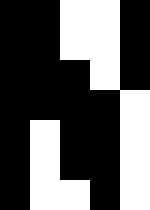[["black", "black", "white", "white", "black"], ["black", "black", "white", "white", "black"], ["black", "black", "black", "white", "black"], ["black", "black", "black", "black", "white"], ["black", "white", "black", "black", "white"], ["black", "white", "black", "black", "white"], ["black", "white", "white", "black", "white"]]